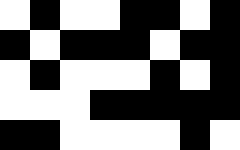[["white", "black", "white", "white", "black", "black", "white", "black"], ["black", "white", "black", "black", "black", "white", "black", "black"], ["white", "black", "white", "white", "white", "black", "white", "black"], ["white", "white", "white", "black", "black", "black", "black", "black"], ["black", "black", "white", "white", "white", "white", "black", "white"]]